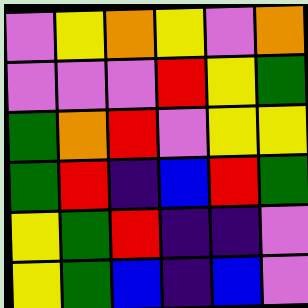[["violet", "yellow", "orange", "yellow", "violet", "orange"], ["violet", "violet", "violet", "red", "yellow", "green"], ["green", "orange", "red", "violet", "yellow", "yellow"], ["green", "red", "indigo", "blue", "red", "green"], ["yellow", "green", "red", "indigo", "indigo", "violet"], ["yellow", "green", "blue", "indigo", "blue", "violet"]]